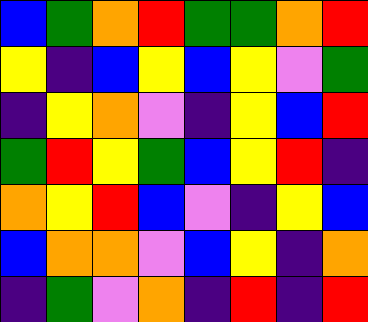[["blue", "green", "orange", "red", "green", "green", "orange", "red"], ["yellow", "indigo", "blue", "yellow", "blue", "yellow", "violet", "green"], ["indigo", "yellow", "orange", "violet", "indigo", "yellow", "blue", "red"], ["green", "red", "yellow", "green", "blue", "yellow", "red", "indigo"], ["orange", "yellow", "red", "blue", "violet", "indigo", "yellow", "blue"], ["blue", "orange", "orange", "violet", "blue", "yellow", "indigo", "orange"], ["indigo", "green", "violet", "orange", "indigo", "red", "indigo", "red"]]